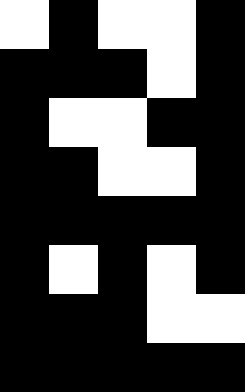[["white", "black", "white", "white", "black"], ["black", "black", "black", "white", "black"], ["black", "white", "white", "black", "black"], ["black", "black", "white", "white", "black"], ["black", "black", "black", "black", "black"], ["black", "white", "black", "white", "black"], ["black", "black", "black", "white", "white"], ["black", "black", "black", "black", "black"]]